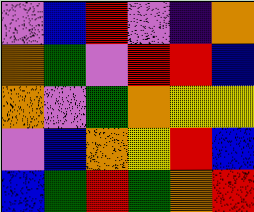[["violet", "blue", "red", "violet", "indigo", "orange"], ["orange", "green", "violet", "red", "red", "blue"], ["orange", "violet", "green", "orange", "yellow", "yellow"], ["violet", "blue", "orange", "yellow", "red", "blue"], ["blue", "green", "red", "green", "orange", "red"]]